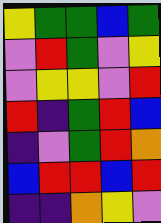[["yellow", "green", "green", "blue", "green"], ["violet", "red", "green", "violet", "yellow"], ["violet", "yellow", "yellow", "violet", "red"], ["red", "indigo", "green", "red", "blue"], ["indigo", "violet", "green", "red", "orange"], ["blue", "red", "red", "blue", "red"], ["indigo", "indigo", "orange", "yellow", "violet"]]